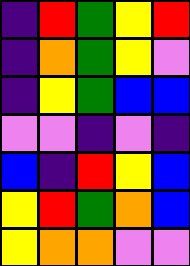[["indigo", "red", "green", "yellow", "red"], ["indigo", "orange", "green", "yellow", "violet"], ["indigo", "yellow", "green", "blue", "blue"], ["violet", "violet", "indigo", "violet", "indigo"], ["blue", "indigo", "red", "yellow", "blue"], ["yellow", "red", "green", "orange", "blue"], ["yellow", "orange", "orange", "violet", "violet"]]